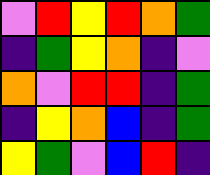[["violet", "red", "yellow", "red", "orange", "green"], ["indigo", "green", "yellow", "orange", "indigo", "violet"], ["orange", "violet", "red", "red", "indigo", "green"], ["indigo", "yellow", "orange", "blue", "indigo", "green"], ["yellow", "green", "violet", "blue", "red", "indigo"]]